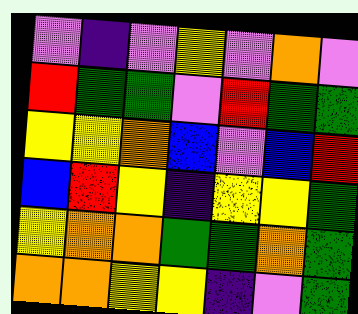[["violet", "indigo", "violet", "yellow", "violet", "orange", "violet"], ["red", "green", "green", "violet", "red", "green", "green"], ["yellow", "yellow", "orange", "blue", "violet", "blue", "red"], ["blue", "red", "yellow", "indigo", "yellow", "yellow", "green"], ["yellow", "orange", "orange", "green", "green", "orange", "green"], ["orange", "orange", "yellow", "yellow", "indigo", "violet", "green"]]